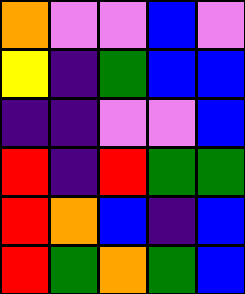[["orange", "violet", "violet", "blue", "violet"], ["yellow", "indigo", "green", "blue", "blue"], ["indigo", "indigo", "violet", "violet", "blue"], ["red", "indigo", "red", "green", "green"], ["red", "orange", "blue", "indigo", "blue"], ["red", "green", "orange", "green", "blue"]]